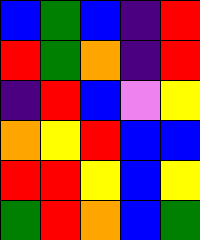[["blue", "green", "blue", "indigo", "red"], ["red", "green", "orange", "indigo", "red"], ["indigo", "red", "blue", "violet", "yellow"], ["orange", "yellow", "red", "blue", "blue"], ["red", "red", "yellow", "blue", "yellow"], ["green", "red", "orange", "blue", "green"]]